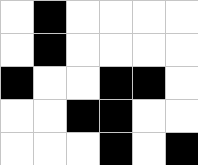[["white", "black", "white", "white", "white", "white"], ["white", "black", "white", "white", "white", "white"], ["black", "white", "white", "black", "black", "white"], ["white", "white", "black", "black", "white", "white"], ["white", "white", "white", "black", "white", "black"]]